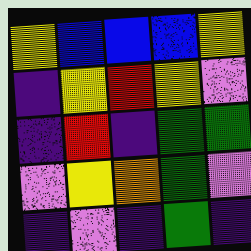[["yellow", "blue", "blue", "blue", "yellow"], ["indigo", "yellow", "red", "yellow", "violet"], ["indigo", "red", "indigo", "green", "green"], ["violet", "yellow", "orange", "green", "violet"], ["indigo", "violet", "indigo", "green", "indigo"]]